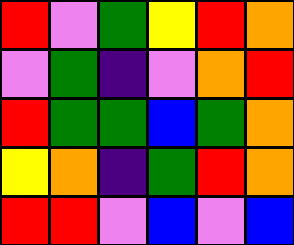[["red", "violet", "green", "yellow", "red", "orange"], ["violet", "green", "indigo", "violet", "orange", "red"], ["red", "green", "green", "blue", "green", "orange"], ["yellow", "orange", "indigo", "green", "red", "orange"], ["red", "red", "violet", "blue", "violet", "blue"]]